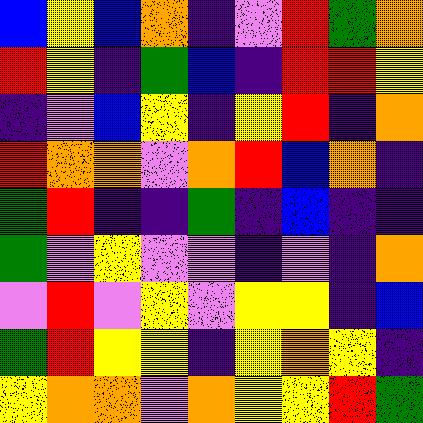[["blue", "yellow", "blue", "orange", "indigo", "violet", "red", "green", "orange"], ["red", "yellow", "indigo", "green", "blue", "indigo", "red", "red", "yellow"], ["indigo", "violet", "blue", "yellow", "indigo", "yellow", "red", "indigo", "orange"], ["red", "orange", "orange", "violet", "orange", "red", "blue", "orange", "indigo"], ["green", "red", "indigo", "indigo", "green", "indigo", "blue", "indigo", "indigo"], ["green", "violet", "yellow", "violet", "violet", "indigo", "violet", "indigo", "orange"], ["violet", "red", "violet", "yellow", "violet", "yellow", "yellow", "indigo", "blue"], ["green", "red", "yellow", "yellow", "indigo", "yellow", "orange", "yellow", "indigo"], ["yellow", "orange", "orange", "violet", "orange", "yellow", "yellow", "red", "green"]]